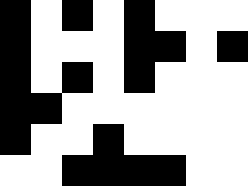[["black", "white", "black", "white", "black", "white", "white", "white"], ["black", "white", "white", "white", "black", "black", "white", "black"], ["black", "white", "black", "white", "black", "white", "white", "white"], ["black", "black", "white", "white", "white", "white", "white", "white"], ["black", "white", "white", "black", "white", "white", "white", "white"], ["white", "white", "black", "black", "black", "black", "white", "white"]]